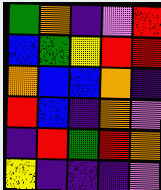[["green", "orange", "indigo", "violet", "red"], ["blue", "green", "yellow", "red", "red"], ["orange", "blue", "blue", "orange", "indigo"], ["red", "blue", "indigo", "orange", "violet"], ["indigo", "red", "green", "red", "orange"], ["yellow", "indigo", "indigo", "indigo", "violet"]]